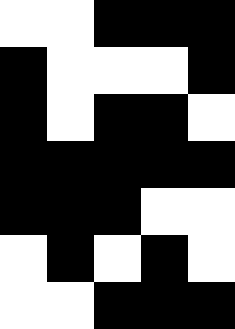[["white", "white", "black", "black", "black"], ["black", "white", "white", "white", "black"], ["black", "white", "black", "black", "white"], ["black", "black", "black", "black", "black"], ["black", "black", "black", "white", "white"], ["white", "black", "white", "black", "white"], ["white", "white", "black", "black", "black"]]